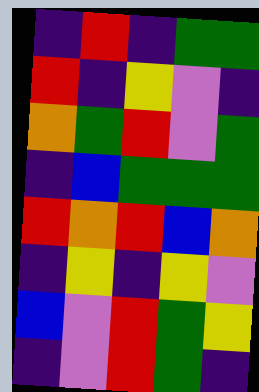[["indigo", "red", "indigo", "green", "green"], ["red", "indigo", "yellow", "violet", "indigo"], ["orange", "green", "red", "violet", "green"], ["indigo", "blue", "green", "green", "green"], ["red", "orange", "red", "blue", "orange"], ["indigo", "yellow", "indigo", "yellow", "violet"], ["blue", "violet", "red", "green", "yellow"], ["indigo", "violet", "red", "green", "indigo"]]